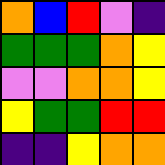[["orange", "blue", "red", "violet", "indigo"], ["green", "green", "green", "orange", "yellow"], ["violet", "violet", "orange", "orange", "yellow"], ["yellow", "green", "green", "red", "red"], ["indigo", "indigo", "yellow", "orange", "orange"]]